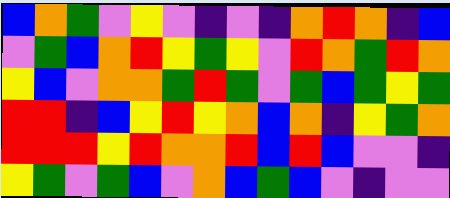[["blue", "orange", "green", "violet", "yellow", "violet", "indigo", "violet", "indigo", "orange", "red", "orange", "indigo", "blue"], ["violet", "green", "blue", "orange", "red", "yellow", "green", "yellow", "violet", "red", "orange", "green", "red", "orange"], ["yellow", "blue", "violet", "orange", "orange", "green", "red", "green", "violet", "green", "blue", "green", "yellow", "green"], ["red", "red", "indigo", "blue", "yellow", "red", "yellow", "orange", "blue", "orange", "indigo", "yellow", "green", "orange"], ["red", "red", "red", "yellow", "red", "orange", "orange", "red", "blue", "red", "blue", "violet", "violet", "indigo"], ["yellow", "green", "violet", "green", "blue", "violet", "orange", "blue", "green", "blue", "violet", "indigo", "violet", "violet"]]